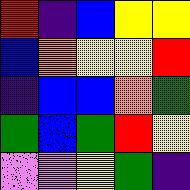[["red", "indigo", "blue", "yellow", "yellow"], ["blue", "orange", "yellow", "yellow", "red"], ["indigo", "blue", "blue", "orange", "green"], ["green", "blue", "green", "red", "yellow"], ["violet", "violet", "yellow", "green", "indigo"]]